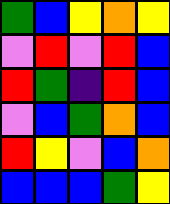[["green", "blue", "yellow", "orange", "yellow"], ["violet", "red", "violet", "red", "blue"], ["red", "green", "indigo", "red", "blue"], ["violet", "blue", "green", "orange", "blue"], ["red", "yellow", "violet", "blue", "orange"], ["blue", "blue", "blue", "green", "yellow"]]